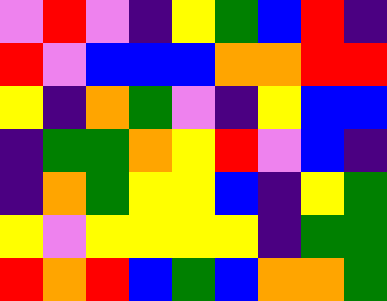[["violet", "red", "violet", "indigo", "yellow", "green", "blue", "red", "indigo"], ["red", "violet", "blue", "blue", "blue", "orange", "orange", "red", "red"], ["yellow", "indigo", "orange", "green", "violet", "indigo", "yellow", "blue", "blue"], ["indigo", "green", "green", "orange", "yellow", "red", "violet", "blue", "indigo"], ["indigo", "orange", "green", "yellow", "yellow", "blue", "indigo", "yellow", "green"], ["yellow", "violet", "yellow", "yellow", "yellow", "yellow", "indigo", "green", "green"], ["red", "orange", "red", "blue", "green", "blue", "orange", "orange", "green"]]